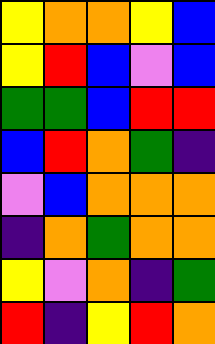[["yellow", "orange", "orange", "yellow", "blue"], ["yellow", "red", "blue", "violet", "blue"], ["green", "green", "blue", "red", "red"], ["blue", "red", "orange", "green", "indigo"], ["violet", "blue", "orange", "orange", "orange"], ["indigo", "orange", "green", "orange", "orange"], ["yellow", "violet", "orange", "indigo", "green"], ["red", "indigo", "yellow", "red", "orange"]]